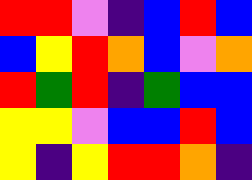[["red", "red", "violet", "indigo", "blue", "red", "blue"], ["blue", "yellow", "red", "orange", "blue", "violet", "orange"], ["red", "green", "red", "indigo", "green", "blue", "blue"], ["yellow", "yellow", "violet", "blue", "blue", "red", "blue"], ["yellow", "indigo", "yellow", "red", "red", "orange", "indigo"]]